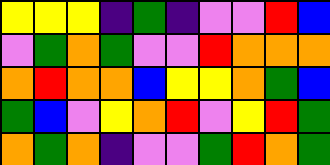[["yellow", "yellow", "yellow", "indigo", "green", "indigo", "violet", "violet", "red", "blue"], ["violet", "green", "orange", "green", "violet", "violet", "red", "orange", "orange", "orange"], ["orange", "red", "orange", "orange", "blue", "yellow", "yellow", "orange", "green", "blue"], ["green", "blue", "violet", "yellow", "orange", "red", "violet", "yellow", "red", "green"], ["orange", "green", "orange", "indigo", "violet", "violet", "green", "red", "orange", "green"]]